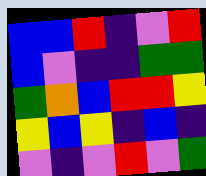[["blue", "blue", "red", "indigo", "violet", "red"], ["blue", "violet", "indigo", "indigo", "green", "green"], ["green", "orange", "blue", "red", "red", "yellow"], ["yellow", "blue", "yellow", "indigo", "blue", "indigo"], ["violet", "indigo", "violet", "red", "violet", "green"]]